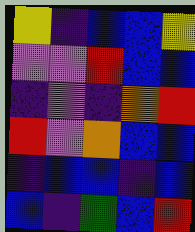[["yellow", "indigo", "blue", "blue", "yellow"], ["violet", "violet", "red", "blue", "blue"], ["indigo", "violet", "indigo", "orange", "red"], ["red", "violet", "orange", "blue", "blue"], ["indigo", "blue", "blue", "indigo", "blue"], ["blue", "indigo", "green", "blue", "red"]]